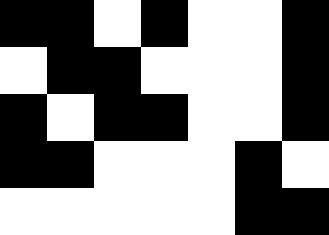[["black", "black", "white", "black", "white", "white", "black"], ["white", "black", "black", "white", "white", "white", "black"], ["black", "white", "black", "black", "white", "white", "black"], ["black", "black", "white", "white", "white", "black", "white"], ["white", "white", "white", "white", "white", "black", "black"]]